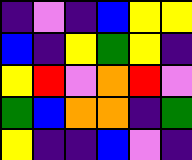[["indigo", "violet", "indigo", "blue", "yellow", "yellow"], ["blue", "indigo", "yellow", "green", "yellow", "indigo"], ["yellow", "red", "violet", "orange", "red", "violet"], ["green", "blue", "orange", "orange", "indigo", "green"], ["yellow", "indigo", "indigo", "blue", "violet", "indigo"]]